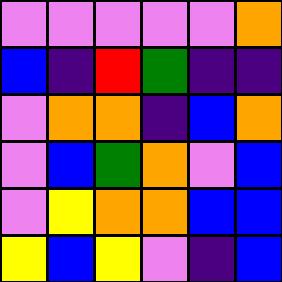[["violet", "violet", "violet", "violet", "violet", "orange"], ["blue", "indigo", "red", "green", "indigo", "indigo"], ["violet", "orange", "orange", "indigo", "blue", "orange"], ["violet", "blue", "green", "orange", "violet", "blue"], ["violet", "yellow", "orange", "orange", "blue", "blue"], ["yellow", "blue", "yellow", "violet", "indigo", "blue"]]